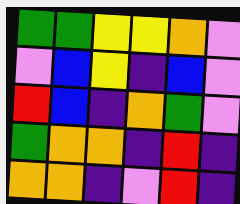[["green", "green", "yellow", "yellow", "orange", "violet"], ["violet", "blue", "yellow", "indigo", "blue", "violet"], ["red", "blue", "indigo", "orange", "green", "violet"], ["green", "orange", "orange", "indigo", "red", "indigo"], ["orange", "orange", "indigo", "violet", "red", "indigo"]]